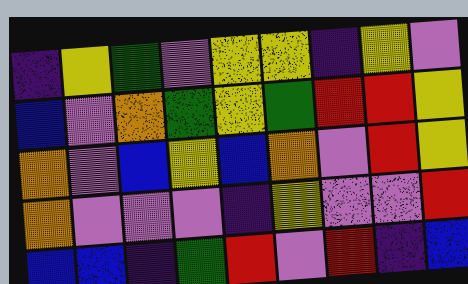[["indigo", "yellow", "green", "violet", "yellow", "yellow", "indigo", "yellow", "violet"], ["blue", "violet", "orange", "green", "yellow", "green", "red", "red", "yellow"], ["orange", "violet", "blue", "yellow", "blue", "orange", "violet", "red", "yellow"], ["orange", "violet", "violet", "violet", "indigo", "yellow", "violet", "violet", "red"], ["blue", "blue", "indigo", "green", "red", "violet", "red", "indigo", "blue"]]